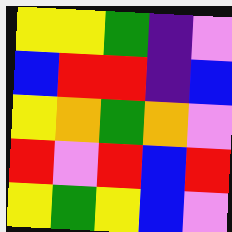[["yellow", "yellow", "green", "indigo", "violet"], ["blue", "red", "red", "indigo", "blue"], ["yellow", "orange", "green", "orange", "violet"], ["red", "violet", "red", "blue", "red"], ["yellow", "green", "yellow", "blue", "violet"]]